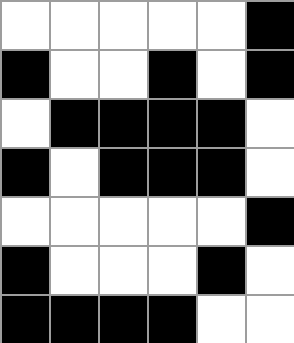[["white", "white", "white", "white", "white", "black"], ["black", "white", "white", "black", "white", "black"], ["white", "black", "black", "black", "black", "white"], ["black", "white", "black", "black", "black", "white"], ["white", "white", "white", "white", "white", "black"], ["black", "white", "white", "white", "black", "white"], ["black", "black", "black", "black", "white", "white"]]